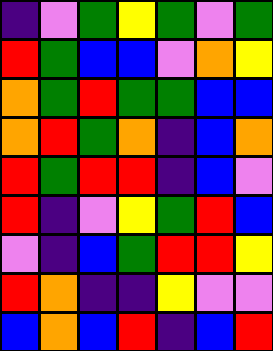[["indigo", "violet", "green", "yellow", "green", "violet", "green"], ["red", "green", "blue", "blue", "violet", "orange", "yellow"], ["orange", "green", "red", "green", "green", "blue", "blue"], ["orange", "red", "green", "orange", "indigo", "blue", "orange"], ["red", "green", "red", "red", "indigo", "blue", "violet"], ["red", "indigo", "violet", "yellow", "green", "red", "blue"], ["violet", "indigo", "blue", "green", "red", "red", "yellow"], ["red", "orange", "indigo", "indigo", "yellow", "violet", "violet"], ["blue", "orange", "blue", "red", "indigo", "blue", "red"]]